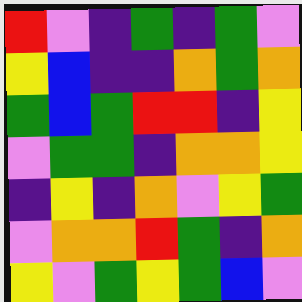[["red", "violet", "indigo", "green", "indigo", "green", "violet"], ["yellow", "blue", "indigo", "indigo", "orange", "green", "orange"], ["green", "blue", "green", "red", "red", "indigo", "yellow"], ["violet", "green", "green", "indigo", "orange", "orange", "yellow"], ["indigo", "yellow", "indigo", "orange", "violet", "yellow", "green"], ["violet", "orange", "orange", "red", "green", "indigo", "orange"], ["yellow", "violet", "green", "yellow", "green", "blue", "violet"]]